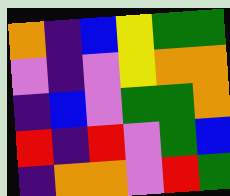[["orange", "indigo", "blue", "yellow", "green", "green"], ["violet", "indigo", "violet", "yellow", "orange", "orange"], ["indigo", "blue", "violet", "green", "green", "orange"], ["red", "indigo", "red", "violet", "green", "blue"], ["indigo", "orange", "orange", "violet", "red", "green"]]